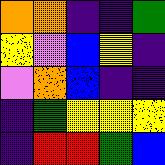[["orange", "orange", "indigo", "indigo", "green"], ["yellow", "violet", "blue", "yellow", "indigo"], ["violet", "orange", "blue", "indigo", "indigo"], ["indigo", "green", "yellow", "yellow", "yellow"], ["indigo", "red", "red", "green", "blue"]]